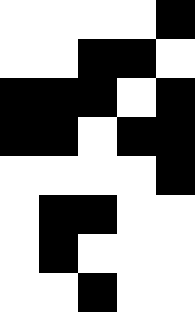[["white", "white", "white", "white", "black"], ["white", "white", "black", "black", "white"], ["black", "black", "black", "white", "black"], ["black", "black", "white", "black", "black"], ["white", "white", "white", "white", "black"], ["white", "black", "black", "white", "white"], ["white", "black", "white", "white", "white"], ["white", "white", "black", "white", "white"]]